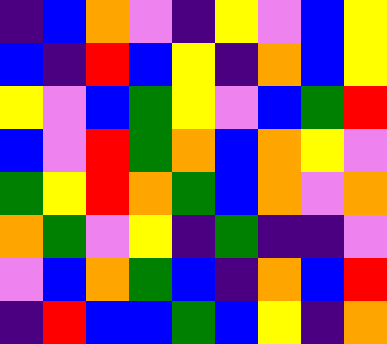[["indigo", "blue", "orange", "violet", "indigo", "yellow", "violet", "blue", "yellow"], ["blue", "indigo", "red", "blue", "yellow", "indigo", "orange", "blue", "yellow"], ["yellow", "violet", "blue", "green", "yellow", "violet", "blue", "green", "red"], ["blue", "violet", "red", "green", "orange", "blue", "orange", "yellow", "violet"], ["green", "yellow", "red", "orange", "green", "blue", "orange", "violet", "orange"], ["orange", "green", "violet", "yellow", "indigo", "green", "indigo", "indigo", "violet"], ["violet", "blue", "orange", "green", "blue", "indigo", "orange", "blue", "red"], ["indigo", "red", "blue", "blue", "green", "blue", "yellow", "indigo", "orange"]]